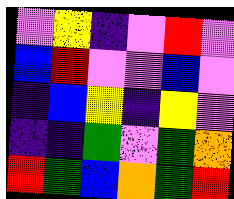[["violet", "yellow", "indigo", "violet", "red", "violet"], ["blue", "red", "violet", "violet", "blue", "violet"], ["indigo", "blue", "yellow", "indigo", "yellow", "violet"], ["indigo", "indigo", "green", "violet", "green", "orange"], ["red", "green", "blue", "orange", "green", "red"]]